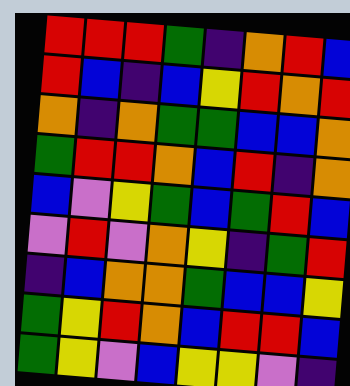[["red", "red", "red", "green", "indigo", "orange", "red", "blue"], ["red", "blue", "indigo", "blue", "yellow", "red", "orange", "red"], ["orange", "indigo", "orange", "green", "green", "blue", "blue", "orange"], ["green", "red", "red", "orange", "blue", "red", "indigo", "orange"], ["blue", "violet", "yellow", "green", "blue", "green", "red", "blue"], ["violet", "red", "violet", "orange", "yellow", "indigo", "green", "red"], ["indigo", "blue", "orange", "orange", "green", "blue", "blue", "yellow"], ["green", "yellow", "red", "orange", "blue", "red", "red", "blue"], ["green", "yellow", "violet", "blue", "yellow", "yellow", "violet", "indigo"]]